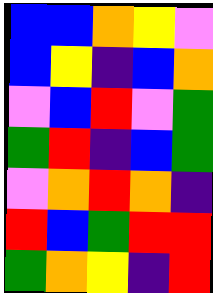[["blue", "blue", "orange", "yellow", "violet"], ["blue", "yellow", "indigo", "blue", "orange"], ["violet", "blue", "red", "violet", "green"], ["green", "red", "indigo", "blue", "green"], ["violet", "orange", "red", "orange", "indigo"], ["red", "blue", "green", "red", "red"], ["green", "orange", "yellow", "indigo", "red"]]